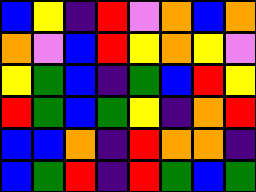[["blue", "yellow", "indigo", "red", "violet", "orange", "blue", "orange"], ["orange", "violet", "blue", "red", "yellow", "orange", "yellow", "violet"], ["yellow", "green", "blue", "indigo", "green", "blue", "red", "yellow"], ["red", "green", "blue", "green", "yellow", "indigo", "orange", "red"], ["blue", "blue", "orange", "indigo", "red", "orange", "orange", "indigo"], ["blue", "green", "red", "indigo", "red", "green", "blue", "green"]]